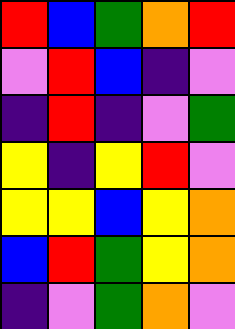[["red", "blue", "green", "orange", "red"], ["violet", "red", "blue", "indigo", "violet"], ["indigo", "red", "indigo", "violet", "green"], ["yellow", "indigo", "yellow", "red", "violet"], ["yellow", "yellow", "blue", "yellow", "orange"], ["blue", "red", "green", "yellow", "orange"], ["indigo", "violet", "green", "orange", "violet"]]